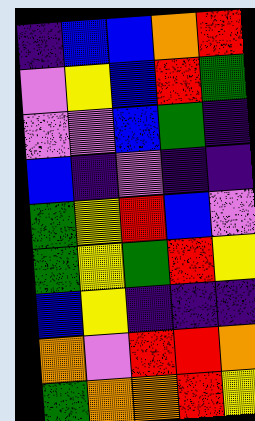[["indigo", "blue", "blue", "orange", "red"], ["violet", "yellow", "blue", "red", "green"], ["violet", "violet", "blue", "green", "indigo"], ["blue", "indigo", "violet", "indigo", "indigo"], ["green", "yellow", "red", "blue", "violet"], ["green", "yellow", "green", "red", "yellow"], ["blue", "yellow", "indigo", "indigo", "indigo"], ["orange", "violet", "red", "red", "orange"], ["green", "orange", "orange", "red", "yellow"]]